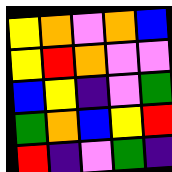[["yellow", "orange", "violet", "orange", "blue"], ["yellow", "red", "orange", "violet", "violet"], ["blue", "yellow", "indigo", "violet", "green"], ["green", "orange", "blue", "yellow", "red"], ["red", "indigo", "violet", "green", "indigo"]]